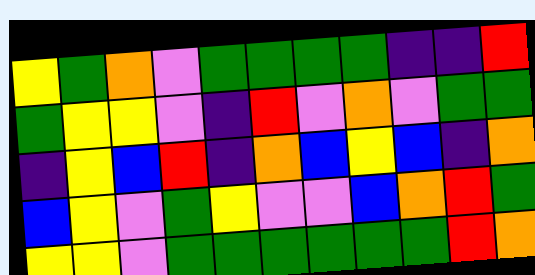[["yellow", "green", "orange", "violet", "green", "green", "green", "green", "indigo", "indigo", "red"], ["green", "yellow", "yellow", "violet", "indigo", "red", "violet", "orange", "violet", "green", "green"], ["indigo", "yellow", "blue", "red", "indigo", "orange", "blue", "yellow", "blue", "indigo", "orange"], ["blue", "yellow", "violet", "green", "yellow", "violet", "violet", "blue", "orange", "red", "green"], ["yellow", "yellow", "violet", "green", "green", "green", "green", "green", "green", "red", "orange"]]